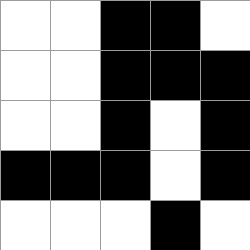[["white", "white", "black", "black", "white"], ["white", "white", "black", "black", "black"], ["white", "white", "black", "white", "black"], ["black", "black", "black", "white", "black"], ["white", "white", "white", "black", "white"]]